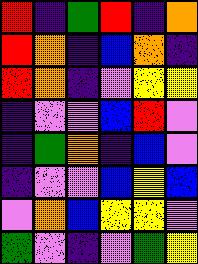[["red", "indigo", "green", "red", "indigo", "orange"], ["red", "orange", "indigo", "blue", "orange", "indigo"], ["red", "orange", "indigo", "violet", "yellow", "yellow"], ["indigo", "violet", "violet", "blue", "red", "violet"], ["indigo", "green", "orange", "indigo", "blue", "violet"], ["indigo", "violet", "violet", "blue", "yellow", "blue"], ["violet", "orange", "blue", "yellow", "yellow", "violet"], ["green", "violet", "indigo", "violet", "green", "yellow"]]